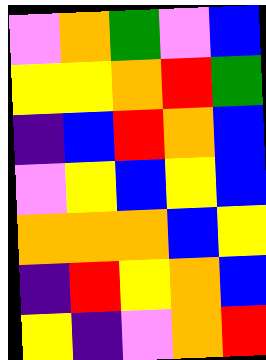[["violet", "orange", "green", "violet", "blue"], ["yellow", "yellow", "orange", "red", "green"], ["indigo", "blue", "red", "orange", "blue"], ["violet", "yellow", "blue", "yellow", "blue"], ["orange", "orange", "orange", "blue", "yellow"], ["indigo", "red", "yellow", "orange", "blue"], ["yellow", "indigo", "violet", "orange", "red"]]